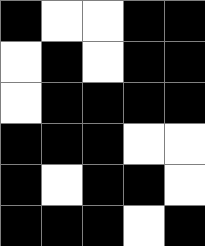[["black", "white", "white", "black", "black"], ["white", "black", "white", "black", "black"], ["white", "black", "black", "black", "black"], ["black", "black", "black", "white", "white"], ["black", "white", "black", "black", "white"], ["black", "black", "black", "white", "black"]]